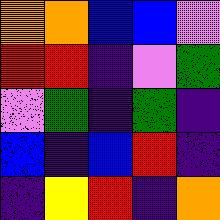[["orange", "orange", "blue", "blue", "violet"], ["red", "red", "indigo", "violet", "green"], ["violet", "green", "indigo", "green", "indigo"], ["blue", "indigo", "blue", "red", "indigo"], ["indigo", "yellow", "red", "indigo", "orange"]]